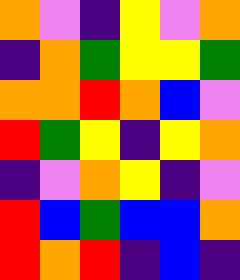[["orange", "violet", "indigo", "yellow", "violet", "orange"], ["indigo", "orange", "green", "yellow", "yellow", "green"], ["orange", "orange", "red", "orange", "blue", "violet"], ["red", "green", "yellow", "indigo", "yellow", "orange"], ["indigo", "violet", "orange", "yellow", "indigo", "violet"], ["red", "blue", "green", "blue", "blue", "orange"], ["red", "orange", "red", "indigo", "blue", "indigo"]]